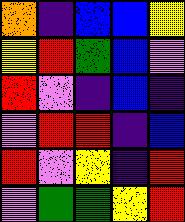[["orange", "indigo", "blue", "blue", "yellow"], ["yellow", "red", "green", "blue", "violet"], ["red", "violet", "indigo", "blue", "indigo"], ["violet", "red", "red", "indigo", "blue"], ["red", "violet", "yellow", "indigo", "red"], ["violet", "green", "green", "yellow", "red"]]